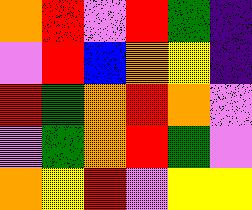[["orange", "red", "violet", "red", "green", "indigo"], ["violet", "red", "blue", "orange", "yellow", "indigo"], ["red", "green", "orange", "red", "orange", "violet"], ["violet", "green", "orange", "red", "green", "violet"], ["orange", "yellow", "red", "violet", "yellow", "yellow"]]